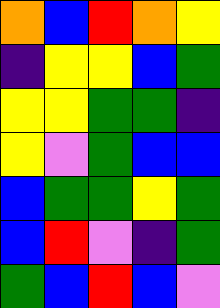[["orange", "blue", "red", "orange", "yellow"], ["indigo", "yellow", "yellow", "blue", "green"], ["yellow", "yellow", "green", "green", "indigo"], ["yellow", "violet", "green", "blue", "blue"], ["blue", "green", "green", "yellow", "green"], ["blue", "red", "violet", "indigo", "green"], ["green", "blue", "red", "blue", "violet"]]